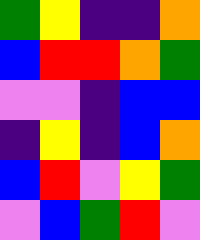[["green", "yellow", "indigo", "indigo", "orange"], ["blue", "red", "red", "orange", "green"], ["violet", "violet", "indigo", "blue", "blue"], ["indigo", "yellow", "indigo", "blue", "orange"], ["blue", "red", "violet", "yellow", "green"], ["violet", "blue", "green", "red", "violet"]]